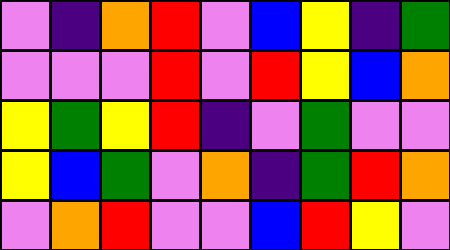[["violet", "indigo", "orange", "red", "violet", "blue", "yellow", "indigo", "green"], ["violet", "violet", "violet", "red", "violet", "red", "yellow", "blue", "orange"], ["yellow", "green", "yellow", "red", "indigo", "violet", "green", "violet", "violet"], ["yellow", "blue", "green", "violet", "orange", "indigo", "green", "red", "orange"], ["violet", "orange", "red", "violet", "violet", "blue", "red", "yellow", "violet"]]